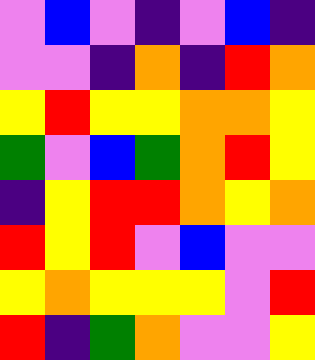[["violet", "blue", "violet", "indigo", "violet", "blue", "indigo"], ["violet", "violet", "indigo", "orange", "indigo", "red", "orange"], ["yellow", "red", "yellow", "yellow", "orange", "orange", "yellow"], ["green", "violet", "blue", "green", "orange", "red", "yellow"], ["indigo", "yellow", "red", "red", "orange", "yellow", "orange"], ["red", "yellow", "red", "violet", "blue", "violet", "violet"], ["yellow", "orange", "yellow", "yellow", "yellow", "violet", "red"], ["red", "indigo", "green", "orange", "violet", "violet", "yellow"]]